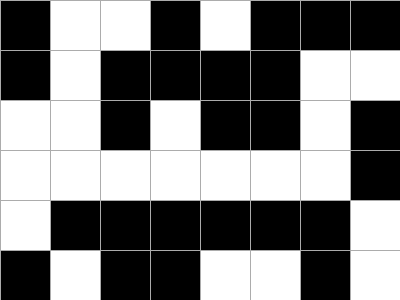[["black", "white", "white", "black", "white", "black", "black", "black"], ["black", "white", "black", "black", "black", "black", "white", "white"], ["white", "white", "black", "white", "black", "black", "white", "black"], ["white", "white", "white", "white", "white", "white", "white", "black"], ["white", "black", "black", "black", "black", "black", "black", "white"], ["black", "white", "black", "black", "white", "white", "black", "white"]]